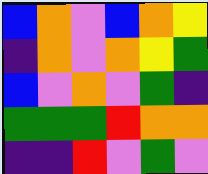[["blue", "orange", "violet", "blue", "orange", "yellow"], ["indigo", "orange", "violet", "orange", "yellow", "green"], ["blue", "violet", "orange", "violet", "green", "indigo"], ["green", "green", "green", "red", "orange", "orange"], ["indigo", "indigo", "red", "violet", "green", "violet"]]